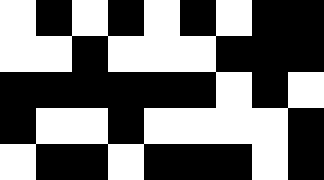[["white", "black", "white", "black", "white", "black", "white", "black", "black"], ["white", "white", "black", "white", "white", "white", "black", "black", "black"], ["black", "black", "black", "black", "black", "black", "white", "black", "white"], ["black", "white", "white", "black", "white", "white", "white", "white", "black"], ["white", "black", "black", "white", "black", "black", "black", "white", "black"]]